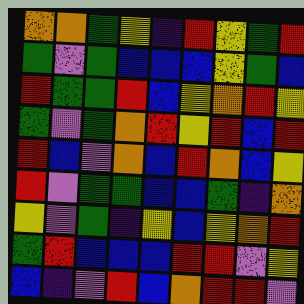[["orange", "orange", "green", "yellow", "indigo", "red", "yellow", "green", "red"], ["green", "violet", "green", "blue", "blue", "blue", "yellow", "green", "blue"], ["red", "green", "green", "red", "blue", "yellow", "orange", "red", "yellow"], ["green", "violet", "green", "orange", "red", "yellow", "red", "blue", "red"], ["red", "blue", "violet", "orange", "blue", "red", "orange", "blue", "yellow"], ["red", "violet", "green", "green", "blue", "blue", "green", "indigo", "orange"], ["yellow", "violet", "green", "indigo", "yellow", "blue", "yellow", "orange", "red"], ["green", "red", "blue", "blue", "blue", "red", "red", "violet", "yellow"], ["blue", "indigo", "violet", "red", "blue", "orange", "red", "red", "violet"]]